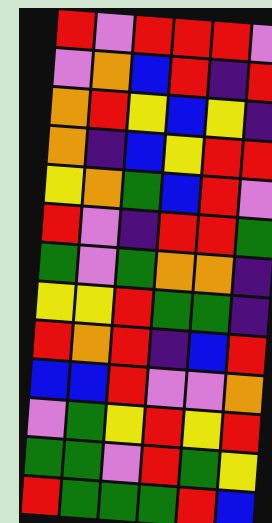[["red", "violet", "red", "red", "red", "violet"], ["violet", "orange", "blue", "red", "indigo", "red"], ["orange", "red", "yellow", "blue", "yellow", "indigo"], ["orange", "indigo", "blue", "yellow", "red", "red"], ["yellow", "orange", "green", "blue", "red", "violet"], ["red", "violet", "indigo", "red", "red", "green"], ["green", "violet", "green", "orange", "orange", "indigo"], ["yellow", "yellow", "red", "green", "green", "indigo"], ["red", "orange", "red", "indigo", "blue", "red"], ["blue", "blue", "red", "violet", "violet", "orange"], ["violet", "green", "yellow", "red", "yellow", "red"], ["green", "green", "violet", "red", "green", "yellow"], ["red", "green", "green", "green", "red", "blue"]]